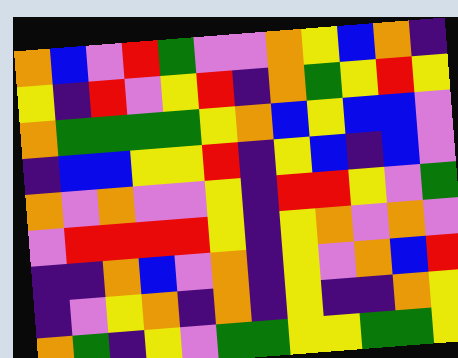[["orange", "blue", "violet", "red", "green", "violet", "violet", "orange", "yellow", "blue", "orange", "indigo"], ["yellow", "indigo", "red", "violet", "yellow", "red", "indigo", "orange", "green", "yellow", "red", "yellow"], ["orange", "green", "green", "green", "green", "yellow", "orange", "blue", "yellow", "blue", "blue", "violet"], ["indigo", "blue", "blue", "yellow", "yellow", "red", "indigo", "yellow", "blue", "indigo", "blue", "violet"], ["orange", "violet", "orange", "violet", "violet", "yellow", "indigo", "red", "red", "yellow", "violet", "green"], ["violet", "red", "red", "red", "red", "yellow", "indigo", "yellow", "orange", "violet", "orange", "violet"], ["indigo", "indigo", "orange", "blue", "violet", "orange", "indigo", "yellow", "violet", "orange", "blue", "red"], ["indigo", "violet", "yellow", "orange", "indigo", "orange", "indigo", "yellow", "indigo", "indigo", "orange", "yellow"], ["orange", "green", "indigo", "yellow", "violet", "green", "green", "yellow", "yellow", "green", "green", "yellow"]]